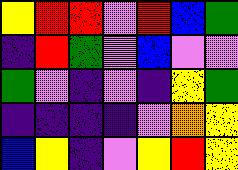[["yellow", "red", "red", "violet", "red", "blue", "green"], ["indigo", "red", "green", "violet", "blue", "violet", "violet"], ["green", "violet", "indigo", "violet", "indigo", "yellow", "green"], ["indigo", "indigo", "indigo", "indigo", "violet", "orange", "yellow"], ["blue", "yellow", "indigo", "violet", "yellow", "red", "yellow"]]